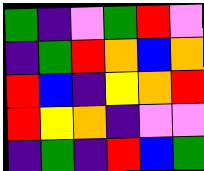[["green", "indigo", "violet", "green", "red", "violet"], ["indigo", "green", "red", "orange", "blue", "orange"], ["red", "blue", "indigo", "yellow", "orange", "red"], ["red", "yellow", "orange", "indigo", "violet", "violet"], ["indigo", "green", "indigo", "red", "blue", "green"]]